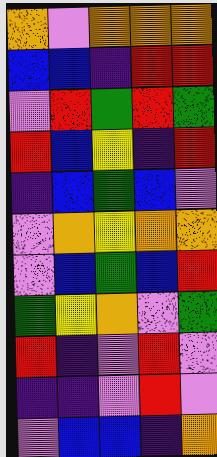[["orange", "violet", "orange", "orange", "orange"], ["blue", "blue", "indigo", "red", "red"], ["violet", "red", "green", "red", "green"], ["red", "blue", "yellow", "indigo", "red"], ["indigo", "blue", "green", "blue", "violet"], ["violet", "orange", "yellow", "orange", "orange"], ["violet", "blue", "green", "blue", "red"], ["green", "yellow", "orange", "violet", "green"], ["red", "indigo", "violet", "red", "violet"], ["indigo", "indigo", "violet", "red", "violet"], ["violet", "blue", "blue", "indigo", "orange"]]